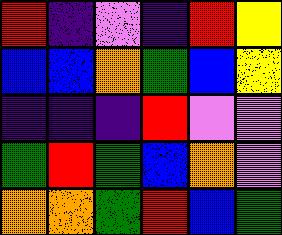[["red", "indigo", "violet", "indigo", "red", "yellow"], ["blue", "blue", "orange", "green", "blue", "yellow"], ["indigo", "indigo", "indigo", "red", "violet", "violet"], ["green", "red", "green", "blue", "orange", "violet"], ["orange", "orange", "green", "red", "blue", "green"]]